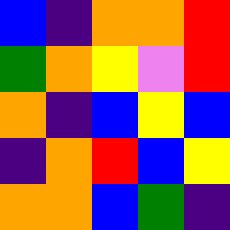[["blue", "indigo", "orange", "orange", "red"], ["green", "orange", "yellow", "violet", "red"], ["orange", "indigo", "blue", "yellow", "blue"], ["indigo", "orange", "red", "blue", "yellow"], ["orange", "orange", "blue", "green", "indigo"]]